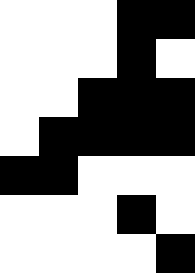[["white", "white", "white", "black", "black"], ["white", "white", "white", "black", "white"], ["white", "white", "black", "black", "black"], ["white", "black", "black", "black", "black"], ["black", "black", "white", "white", "white"], ["white", "white", "white", "black", "white"], ["white", "white", "white", "white", "black"]]